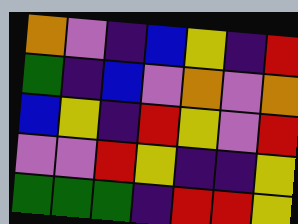[["orange", "violet", "indigo", "blue", "yellow", "indigo", "red"], ["green", "indigo", "blue", "violet", "orange", "violet", "orange"], ["blue", "yellow", "indigo", "red", "yellow", "violet", "red"], ["violet", "violet", "red", "yellow", "indigo", "indigo", "yellow"], ["green", "green", "green", "indigo", "red", "red", "yellow"]]